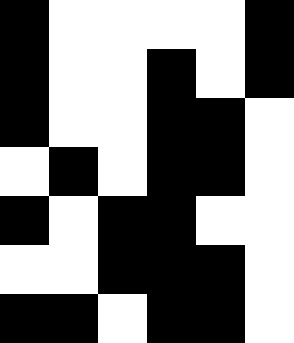[["black", "white", "white", "white", "white", "black"], ["black", "white", "white", "black", "white", "black"], ["black", "white", "white", "black", "black", "white"], ["white", "black", "white", "black", "black", "white"], ["black", "white", "black", "black", "white", "white"], ["white", "white", "black", "black", "black", "white"], ["black", "black", "white", "black", "black", "white"]]